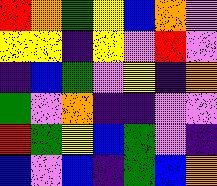[["red", "orange", "green", "yellow", "blue", "orange", "violet"], ["yellow", "yellow", "indigo", "yellow", "violet", "red", "violet"], ["indigo", "blue", "green", "violet", "yellow", "indigo", "orange"], ["green", "violet", "orange", "indigo", "indigo", "violet", "violet"], ["red", "green", "yellow", "blue", "green", "violet", "indigo"], ["blue", "violet", "blue", "indigo", "green", "blue", "orange"]]